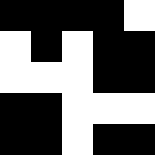[["black", "black", "black", "black", "white"], ["white", "black", "white", "black", "black"], ["white", "white", "white", "black", "black"], ["black", "black", "white", "white", "white"], ["black", "black", "white", "black", "black"]]